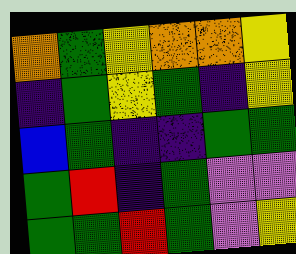[["orange", "green", "yellow", "orange", "orange", "yellow"], ["indigo", "green", "yellow", "green", "indigo", "yellow"], ["blue", "green", "indigo", "indigo", "green", "green"], ["green", "red", "indigo", "green", "violet", "violet"], ["green", "green", "red", "green", "violet", "yellow"]]